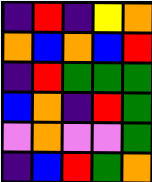[["indigo", "red", "indigo", "yellow", "orange"], ["orange", "blue", "orange", "blue", "red"], ["indigo", "red", "green", "green", "green"], ["blue", "orange", "indigo", "red", "green"], ["violet", "orange", "violet", "violet", "green"], ["indigo", "blue", "red", "green", "orange"]]